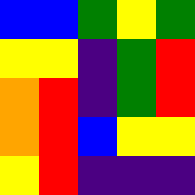[["blue", "blue", "green", "yellow", "green"], ["yellow", "yellow", "indigo", "green", "red"], ["orange", "red", "indigo", "green", "red"], ["orange", "red", "blue", "yellow", "yellow"], ["yellow", "red", "indigo", "indigo", "indigo"]]